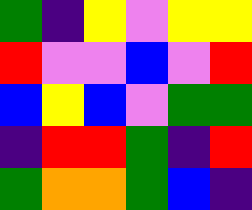[["green", "indigo", "yellow", "violet", "yellow", "yellow"], ["red", "violet", "violet", "blue", "violet", "red"], ["blue", "yellow", "blue", "violet", "green", "green"], ["indigo", "red", "red", "green", "indigo", "red"], ["green", "orange", "orange", "green", "blue", "indigo"]]